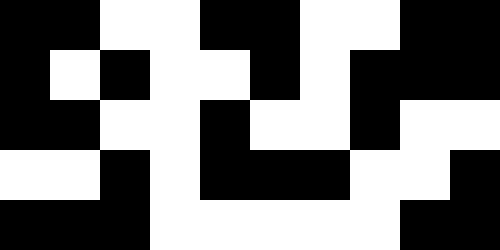[["black", "black", "white", "white", "black", "black", "white", "white", "black", "black"], ["black", "white", "black", "white", "white", "black", "white", "black", "black", "black"], ["black", "black", "white", "white", "black", "white", "white", "black", "white", "white"], ["white", "white", "black", "white", "black", "black", "black", "white", "white", "black"], ["black", "black", "black", "white", "white", "white", "white", "white", "black", "black"]]